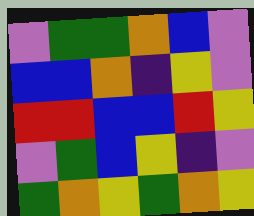[["violet", "green", "green", "orange", "blue", "violet"], ["blue", "blue", "orange", "indigo", "yellow", "violet"], ["red", "red", "blue", "blue", "red", "yellow"], ["violet", "green", "blue", "yellow", "indigo", "violet"], ["green", "orange", "yellow", "green", "orange", "yellow"]]